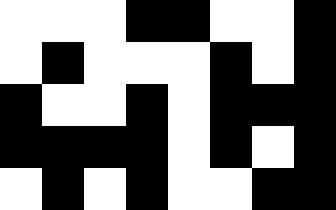[["white", "white", "white", "black", "black", "white", "white", "black"], ["white", "black", "white", "white", "white", "black", "white", "black"], ["black", "white", "white", "black", "white", "black", "black", "black"], ["black", "black", "black", "black", "white", "black", "white", "black"], ["white", "black", "white", "black", "white", "white", "black", "black"]]